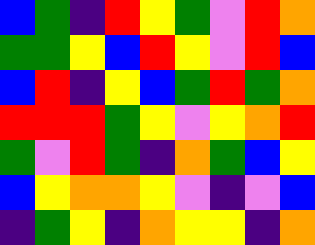[["blue", "green", "indigo", "red", "yellow", "green", "violet", "red", "orange"], ["green", "green", "yellow", "blue", "red", "yellow", "violet", "red", "blue"], ["blue", "red", "indigo", "yellow", "blue", "green", "red", "green", "orange"], ["red", "red", "red", "green", "yellow", "violet", "yellow", "orange", "red"], ["green", "violet", "red", "green", "indigo", "orange", "green", "blue", "yellow"], ["blue", "yellow", "orange", "orange", "yellow", "violet", "indigo", "violet", "blue"], ["indigo", "green", "yellow", "indigo", "orange", "yellow", "yellow", "indigo", "orange"]]